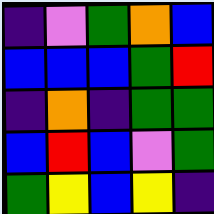[["indigo", "violet", "green", "orange", "blue"], ["blue", "blue", "blue", "green", "red"], ["indigo", "orange", "indigo", "green", "green"], ["blue", "red", "blue", "violet", "green"], ["green", "yellow", "blue", "yellow", "indigo"]]